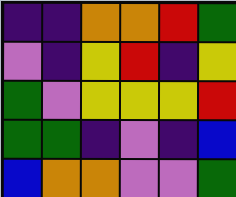[["indigo", "indigo", "orange", "orange", "red", "green"], ["violet", "indigo", "yellow", "red", "indigo", "yellow"], ["green", "violet", "yellow", "yellow", "yellow", "red"], ["green", "green", "indigo", "violet", "indigo", "blue"], ["blue", "orange", "orange", "violet", "violet", "green"]]